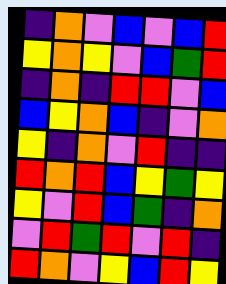[["indigo", "orange", "violet", "blue", "violet", "blue", "red"], ["yellow", "orange", "yellow", "violet", "blue", "green", "red"], ["indigo", "orange", "indigo", "red", "red", "violet", "blue"], ["blue", "yellow", "orange", "blue", "indigo", "violet", "orange"], ["yellow", "indigo", "orange", "violet", "red", "indigo", "indigo"], ["red", "orange", "red", "blue", "yellow", "green", "yellow"], ["yellow", "violet", "red", "blue", "green", "indigo", "orange"], ["violet", "red", "green", "red", "violet", "red", "indigo"], ["red", "orange", "violet", "yellow", "blue", "red", "yellow"]]